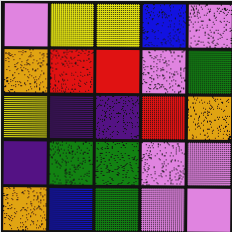[["violet", "yellow", "yellow", "blue", "violet"], ["orange", "red", "red", "violet", "green"], ["yellow", "indigo", "indigo", "red", "orange"], ["indigo", "green", "green", "violet", "violet"], ["orange", "blue", "green", "violet", "violet"]]